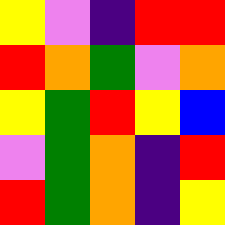[["yellow", "violet", "indigo", "red", "red"], ["red", "orange", "green", "violet", "orange"], ["yellow", "green", "red", "yellow", "blue"], ["violet", "green", "orange", "indigo", "red"], ["red", "green", "orange", "indigo", "yellow"]]